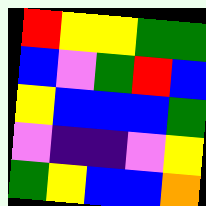[["red", "yellow", "yellow", "green", "green"], ["blue", "violet", "green", "red", "blue"], ["yellow", "blue", "blue", "blue", "green"], ["violet", "indigo", "indigo", "violet", "yellow"], ["green", "yellow", "blue", "blue", "orange"]]